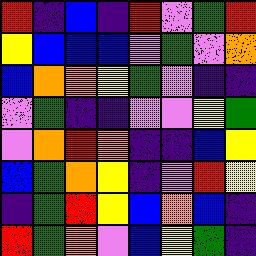[["red", "indigo", "blue", "indigo", "red", "violet", "green", "red"], ["yellow", "blue", "blue", "blue", "violet", "green", "violet", "orange"], ["blue", "orange", "orange", "yellow", "green", "violet", "indigo", "indigo"], ["violet", "green", "indigo", "indigo", "violet", "violet", "yellow", "green"], ["violet", "orange", "red", "orange", "indigo", "indigo", "blue", "yellow"], ["blue", "green", "orange", "yellow", "indigo", "violet", "red", "yellow"], ["indigo", "green", "red", "yellow", "blue", "orange", "blue", "indigo"], ["red", "green", "orange", "violet", "blue", "yellow", "green", "indigo"]]